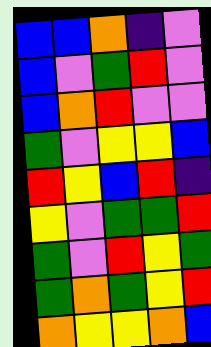[["blue", "blue", "orange", "indigo", "violet"], ["blue", "violet", "green", "red", "violet"], ["blue", "orange", "red", "violet", "violet"], ["green", "violet", "yellow", "yellow", "blue"], ["red", "yellow", "blue", "red", "indigo"], ["yellow", "violet", "green", "green", "red"], ["green", "violet", "red", "yellow", "green"], ["green", "orange", "green", "yellow", "red"], ["orange", "yellow", "yellow", "orange", "blue"]]